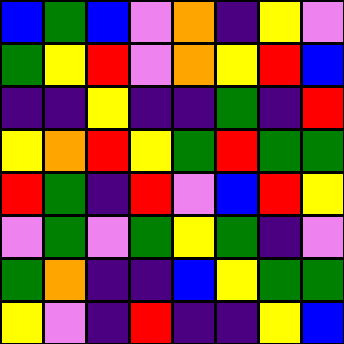[["blue", "green", "blue", "violet", "orange", "indigo", "yellow", "violet"], ["green", "yellow", "red", "violet", "orange", "yellow", "red", "blue"], ["indigo", "indigo", "yellow", "indigo", "indigo", "green", "indigo", "red"], ["yellow", "orange", "red", "yellow", "green", "red", "green", "green"], ["red", "green", "indigo", "red", "violet", "blue", "red", "yellow"], ["violet", "green", "violet", "green", "yellow", "green", "indigo", "violet"], ["green", "orange", "indigo", "indigo", "blue", "yellow", "green", "green"], ["yellow", "violet", "indigo", "red", "indigo", "indigo", "yellow", "blue"]]